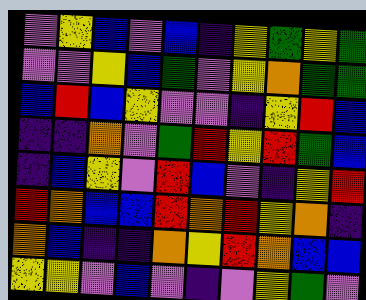[["violet", "yellow", "blue", "violet", "blue", "indigo", "yellow", "green", "yellow", "green"], ["violet", "violet", "yellow", "blue", "green", "violet", "yellow", "orange", "green", "green"], ["blue", "red", "blue", "yellow", "violet", "violet", "indigo", "yellow", "red", "blue"], ["indigo", "indigo", "orange", "violet", "green", "red", "yellow", "red", "green", "blue"], ["indigo", "blue", "yellow", "violet", "red", "blue", "violet", "indigo", "yellow", "red"], ["red", "orange", "blue", "blue", "red", "orange", "red", "yellow", "orange", "indigo"], ["orange", "blue", "indigo", "indigo", "orange", "yellow", "red", "orange", "blue", "blue"], ["yellow", "yellow", "violet", "blue", "violet", "indigo", "violet", "yellow", "green", "violet"]]